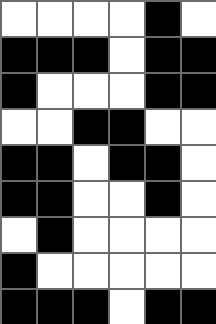[["white", "white", "white", "white", "black", "white"], ["black", "black", "black", "white", "black", "black"], ["black", "white", "white", "white", "black", "black"], ["white", "white", "black", "black", "white", "white"], ["black", "black", "white", "black", "black", "white"], ["black", "black", "white", "white", "black", "white"], ["white", "black", "white", "white", "white", "white"], ["black", "white", "white", "white", "white", "white"], ["black", "black", "black", "white", "black", "black"]]